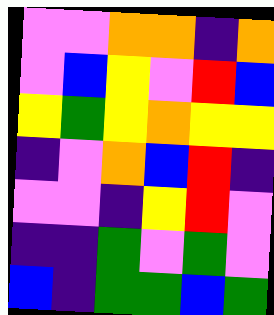[["violet", "violet", "orange", "orange", "indigo", "orange"], ["violet", "blue", "yellow", "violet", "red", "blue"], ["yellow", "green", "yellow", "orange", "yellow", "yellow"], ["indigo", "violet", "orange", "blue", "red", "indigo"], ["violet", "violet", "indigo", "yellow", "red", "violet"], ["indigo", "indigo", "green", "violet", "green", "violet"], ["blue", "indigo", "green", "green", "blue", "green"]]